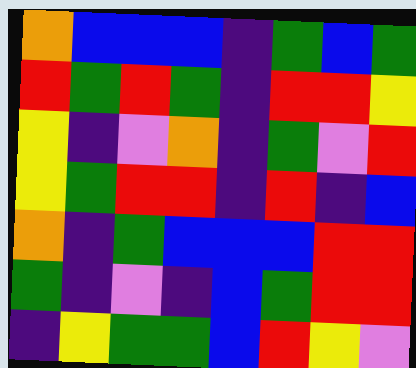[["orange", "blue", "blue", "blue", "indigo", "green", "blue", "green"], ["red", "green", "red", "green", "indigo", "red", "red", "yellow"], ["yellow", "indigo", "violet", "orange", "indigo", "green", "violet", "red"], ["yellow", "green", "red", "red", "indigo", "red", "indigo", "blue"], ["orange", "indigo", "green", "blue", "blue", "blue", "red", "red"], ["green", "indigo", "violet", "indigo", "blue", "green", "red", "red"], ["indigo", "yellow", "green", "green", "blue", "red", "yellow", "violet"]]